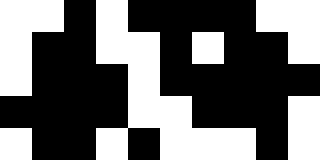[["white", "white", "black", "white", "black", "black", "black", "black", "white", "white"], ["white", "black", "black", "white", "white", "black", "white", "black", "black", "white"], ["white", "black", "black", "black", "white", "black", "black", "black", "black", "black"], ["black", "black", "black", "black", "white", "white", "black", "black", "black", "white"], ["white", "black", "black", "white", "black", "white", "white", "white", "black", "white"]]